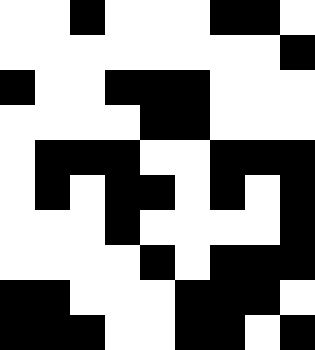[["white", "white", "black", "white", "white", "white", "black", "black", "white"], ["white", "white", "white", "white", "white", "white", "white", "white", "black"], ["black", "white", "white", "black", "black", "black", "white", "white", "white"], ["white", "white", "white", "white", "black", "black", "white", "white", "white"], ["white", "black", "black", "black", "white", "white", "black", "black", "black"], ["white", "black", "white", "black", "black", "white", "black", "white", "black"], ["white", "white", "white", "black", "white", "white", "white", "white", "black"], ["white", "white", "white", "white", "black", "white", "black", "black", "black"], ["black", "black", "white", "white", "white", "black", "black", "black", "white"], ["black", "black", "black", "white", "white", "black", "black", "white", "black"]]